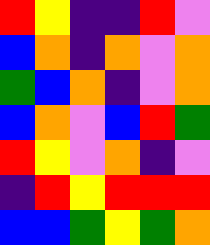[["red", "yellow", "indigo", "indigo", "red", "violet"], ["blue", "orange", "indigo", "orange", "violet", "orange"], ["green", "blue", "orange", "indigo", "violet", "orange"], ["blue", "orange", "violet", "blue", "red", "green"], ["red", "yellow", "violet", "orange", "indigo", "violet"], ["indigo", "red", "yellow", "red", "red", "red"], ["blue", "blue", "green", "yellow", "green", "orange"]]